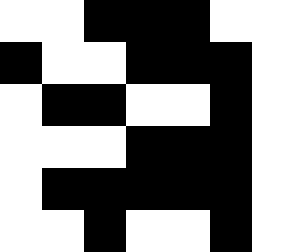[["white", "white", "black", "black", "black", "white", "white"], ["black", "white", "white", "black", "black", "black", "white"], ["white", "black", "black", "white", "white", "black", "white"], ["white", "white", "white", "black", "black", "black", "white"], ["white", "black", "black", "black", "black", "black", "white"], ["white", "white", "black", "white", "white", "black", "white"]]